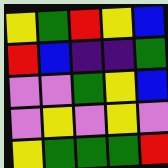[["yellow", "green", "red", "yellow", "blue"], ["red", "blue", "indigo", "indigo", "green"], ["violet", "violet", "green", "yellow", "blue"], ["violet", "yellow", "violet", "yellow", "violet"], ["yellow", "green", "green", "green", "red"]]